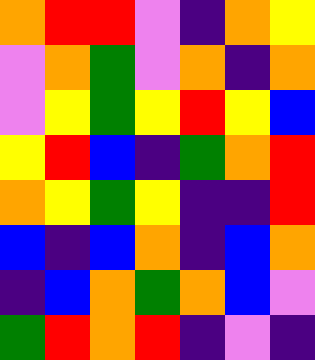[["orange", "red", "red", "violet", "indigo", "orange", "yellow"], ["violet", "orange", "green", "violet", "orange", "indigo", "orange"], ["violet", "yellow", "green", "yellow", "red", "yellow", "blue"], ["yellow", "red", "blue", "indigo", "green", "orange", "red"], ["orange", "yellow", "green", "yellow", "indigo", "indigo", "red"], ["blue", "indigo", "blue", "orange", "indigo", "blue", "orange"], ["indigo", "blue", "orange", "green", "orange", "blue", "violet"], ["green", "red", "orange", "red", "indigo", "violet", "indigo"]]